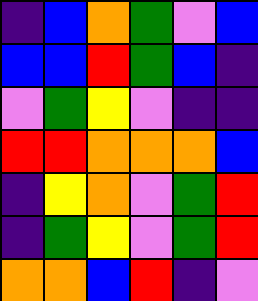[["indigo", "blue", "orange", "green", "violet", "blue"], ["blue", "blue", "red", "green", "blue", "indigo"], ["violet", "green", "yellow", "violet", "indigo", "indigo"], ["red", "red", "orange", "orange", "orange", "blue"], ["indigo", "yellow", "orange", "violet", "green", "red"], ["indigo", "green", "yellow", "violet", "green", "red"], ["orange", "orange", "blue", "red", "indigo", "violet"]]